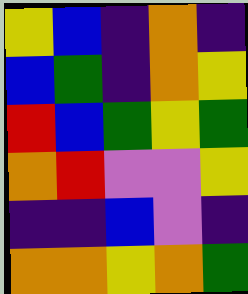[["yellow", "blue", "indigo", "orange", "indigo"], ["blue", "green", "indigo", "orange", "yellow"], ["red", "blue", "green", "yellow", "green"], ["orange", "red", "violet", "violet", "yellow"], ["indigo", "indigo", "blue", "violet", "indigo"], ["orange", "orange", "yellow", "orange", "green"]]